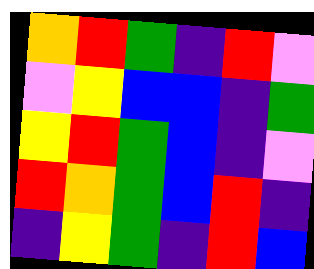[["orange", "red", "green", "indigo", "red", "violet"], ["violet", "yellow", "blue", "blue", "indigo", "green"], ["yellow", "red", "green", "blue", "indigo", "violet"], ["red", "orange", "green", "blue", "red", "indigo"], ["indigo", "yellow", "green", "indigo", "red", "blue"]]